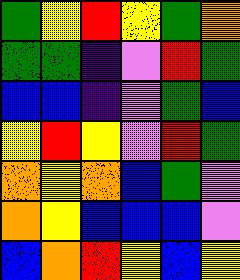[["green", "yellow", "red", "yellow", "green", "orange"], ["green", "green", "indigo", "violet", "red", "green"], ["blue", "blue", "indigo", "violet", "green", "blue"], ["yellow", "red", "yellow", "violet", "red", "green"], ["orange", "yellow", "orange", "blue", "green", "violet"], ["orange", "yellow", "blue", "blue", "blue", "violet"], ["blue", "orange", "red", "yellow", "blue", "yellow"]]